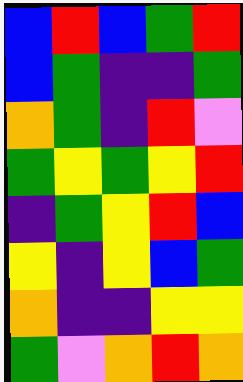[["blue", "red", "blue", "green", "red"], ["blue", "green", "indigo", "indigo", "green"], ["orange", "green", "indigo", "red", "violet"], ["green", "yellow", "green", "yellow", "red"], ["indigo", "green", "yellow", "red", "blue"], ["yellow", "indigo", "yellow", "blue", "green"], ["orange", "indigo", "indigo", "yellow", "yellow"], ["green", "violet", "orange", "red", "orange"]]